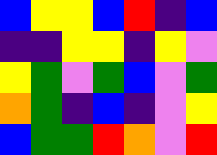[["blue", "yellow", "yellow", "blue", "red", "indigo", "blue"], ["indigo", "indigo", "yellow", "yellow", "indigo", "yellow", "violet"], ["yellow", "green", "violet", "green", "blue", "violet", "green"], ["orange", "green", "indigo", "blue", "indigo", "violet", "yellow"], ["blue", "green", "green", "red", "orange", "violet", "red"]]